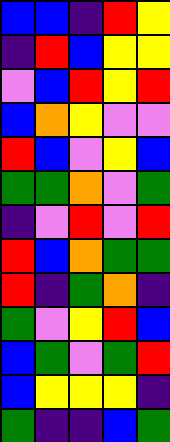[["blue", "blue", "indigo", "red", "yellow"], ["indigo", "red", "blue", "yellow", "yellow"], ["violet", "blue", "red", "yellow", "red"], ["blue", "orange", "yellow", "violet", "violet"], ["red", "blue", "violet", "yellow", "blue"], ["green", "green", "orange", "violet", "green"], ["indigo", "violet", "red", "violet", "red"], ["red", "blue", "orange", "green", "green"], ["red", "indigo", "green", "orange", "indigo"], ["green", "violet", "yellow", "red", "blue"], ["blue", "green", "violet", "green", "red"], ["blue", "yellow", "yellow", "yellow", "indigo"], ["green", "indigo", "indigo", "blue", "green"]]